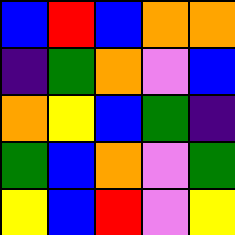[["blue", "red", "blue", "orange", "orange"], ["indigo", "green", "orange", "violet", "blue"], ["orange", "yellow", "blue", "green", "indigo"], ["green", "blue", "orange", "violet", "green"], ["yellow", "blue", "red", "violet", "yellow"]]